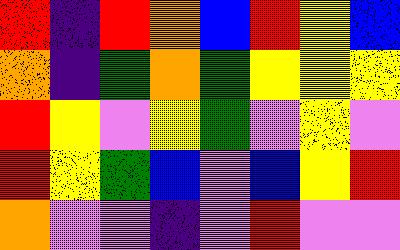[["red", "indigo", "red", "orange", "blue", "red", "yellow", "blue"], ["orange", "indigo", "green", "orange", "green", "yellow", "yellow", "yellow"], ["red", "yellow", "violet", "yellow", "green", "violet", "yellow", "violet"], ["red", "yellow", "green", "blue", "violet", "blue", "yellow", "red"], ["orange", "violet", "violet", "indigo", "violet", "red", "violet", "violet"]]